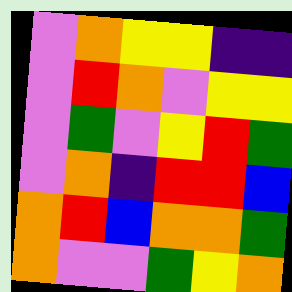[["violet", "orange", "yellow", "yellow", "indigo", "indigo"], ["violet", "red", "orange", "violet", "yellow", "yellow"], ["violet", "green", "violet", "yellow", "red", "green"], ["violet", "orange", "indigo", "red", "red", "blue"], ["orange", "red", "blue", "orange", "orange", "green"], ["orange", "violet", "violet", "green", "yellow", "orange"]]